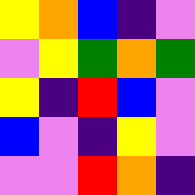[["yellow", "orange", "blue", "indigo", "violet"], ["violet", "yellow", "green", "orange", "green"], ["yellow", "indigo", "red", "blue", "violet"], ["blue", "violet", "indigo", "yellow", "violet"], ["violet", "violet", "red", "orange", "indigo"]]